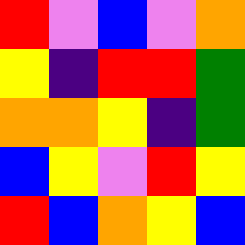[["red", "violet", "blue", "violet", "orange"], ["yellow", "indigo", "red", "red", "green"], ["orange", "orange", "yellow", "indigo", "green"], ["blue", "yellow", "violet", "red", "yellow"], ["red", "blue", "orange", "yellow", "blue"]]